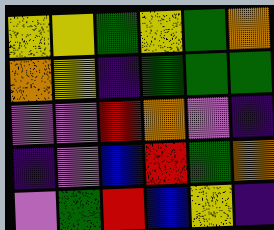[["yellow", "yellow", "green", "yellow", "green", "orange"], ["orange", "yellow", "indigo", "green", "green", "green"], ["violet", "violet", "red", "orange", "violet", "indigo"], ["indigo", "violet", "blue", "red", "green", "orange"], ["violet", "green", "red", "blue", "yellow", "indigo"]]